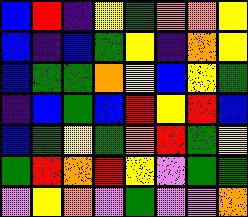[["blue", "red", "indigo", "yellow", "green", "orange", "orange", "yellow"], ["blue", "indigo", "blue", "green", "yellow", "indigo", "orange", "yellow"], ["blue", "green", "green", "orange", "yellow", "blue", "yellow", "green"], ["indigo", "blue", "green", "blue", "red", "yellow", "red", "blue"], ["blue", "green", "yellow", "green", "orange", "red", "green", "yellow"], ["green", "red", "orange", "red", "yellow", "violet", "green", "green"], ["violet", "yellow", "orange", "violet", "green", "violet", "violet", "orange"]]